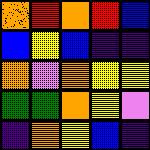[["orange", "red", "orange", "red", "blue"], ["blue", "yellow", "blue", "indigo", "indigo"], ["orange", "violet", "orange", "yellow", "yellow"], ["green", "green", "orange", "yellow", "violet"], ["indigo", "orange", "yellow", "blue", "indigo"]]